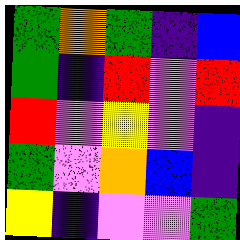[["green", "orange", "green", "indigo", "blue"], ["green", "indigo", "red", "violet", "red"], ["red", "violet", "yellow", "violet", "indigo"], ["green", "violet", "orange", "blue", "indigo"], ["yellow", "indigo", "violet", "violet", "green"]]